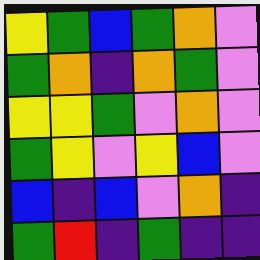[["yellow", "green", "blue", "green", "orange", "violet"], ["green", "orange", "indigo", "orange", "green", "violet"], ["yellow", "yellow", "green", "violet", "orange", "violet"], ["green", "yellow", "violet", "yellow", "blue", "violet"], ["blue", "indigo", "blue", "violet", "orange", "indigo"], ["green", "red", "indigo", "green", "indigo", "indigo"]]